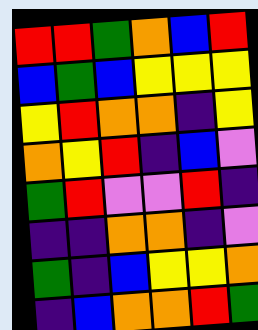[["red", "red", "green", "orange", "blue", "red"], ["blue", "green", "blue", "yellow", "yellow", "yellow"], ["yellow", "red", "orange", "orange", "indigo", "yellow"], ["orange", "yellow", "red", "indigo", "blue", "violet"], ["green", "red", "violet", "violet", "red", "indigo"], ["indigo", "indigo", "orange", "orange", "indigo", "violet"], ["green", "indigo", "blue", "yellow", "yellow", "orange"], ["indigo", "blue", "orange", "orange", "red", "green"]]